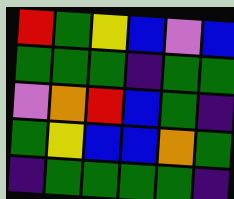[["red", "green", "yellow", "blue", "violet", "blue"], ["green", "green", "green", "indigo", "green", "green"], ["violet", "orange", "red", "blue", "green", "indigo"], ["green", "yellow", "blue", "blue", "orange", "green"], ["indigo", "green", "green", "green", "green", "indigo"]]